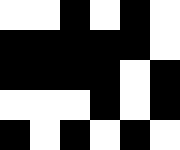[["white", "white", "black", "white", "black", "white"], ["black", "black", "black", "black", "black", "white"], ["black", "black", "black", "black", "white", "black"], ["white", "white", "white", "black", "white", "black"], ["black", "white", "black", "white", "black", "white"]]